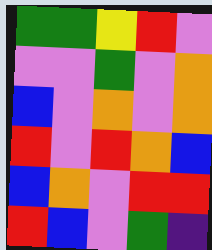[["green", "green", "yellow", "red", "violet"], ["violet", "violet", "green", "violet", "orange"], ["blue", "violet", "orange", "violet", "orange"], ["red", "violet", "red", "orange", "blue"], ["blue", "orange", "violet", "red", "red"], ["red", "blue", "violet", "green", "indigo"]]